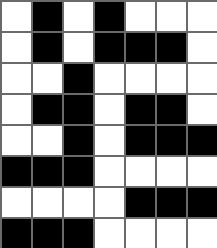[["white", "black", "white", "black", "white", "white", "white"], ["white", "black", "white", "black", "black", "black", "white"], ["white", "white", "black", "white", "white", "white", "white"], ["white", "black", "black", "white", "black", "black", "white"], ["white", "white", "black", "white", "black", "black", "black"], ["black", "black", "black", "white", "white", "white", "white"], ["white", "white", "white", "white", "black", "black", "black"], ["black", "black", "black", "white", "white", "white", "white"]]